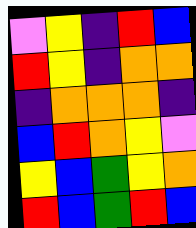[["violet", "yellow", "indigo", "red", "blue"], ["red", "yellow", "indigo", "orange", "orange"], ["indigo", "orange", "orange", "orange", "indigo"], ["blue", "red", "orange", "yellow", "violet"], ["yellow", "blue", "green", "yellow", "orange"], ["red", "blue", "green", "red", "blue"]]